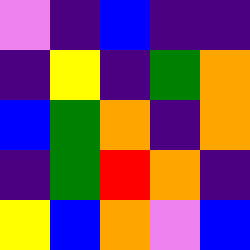[["violet", "indigo", "blue", "indigo", "indigo"], ["indigo", "yellow", "indigo", "green", "orange"], ["blue", "green", "orange", "indigo", "orange"], ["indigo", "green", "red", "orange", "indigo"], ["yellow", "blue", "orange", "violet", "blue"]]